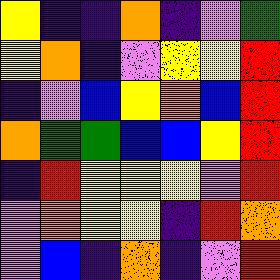[["yellow", "indigo", "indigo", "orange", "indigo", "violet", "green"], ["yellow", "orange", "indigo", "violet", "yellow", "yellow", "red"], ["indigo", "violet", "blue", "yellow", "orange", "blue", "red"], ["orange", "green", "green", "blue", "blue", "yellow", "red"], ["indigo", "red", "yellow", "yellow", "yellow", "violet", "red"], ["violet", "orange", "yellow", "yellow", "indigo", "red", "orange"], ["violet", "blue", "indigo", "orange", "indigo", "violet", "red"]]